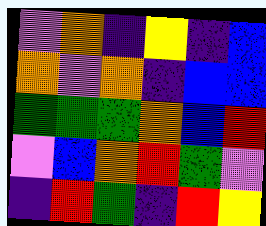[["violet", "orange", "indigo", "yellow", "indigo", "blue"], ["orange", "violet", "orange", "indigo", "blue", "blue"], ["green", "green", "green", "orange", "blue", "red"], ["violet", "blue", "orange", "red", "green", "violet"], ["indigo", "red", "green", "indigo", "red", "yellow"]]